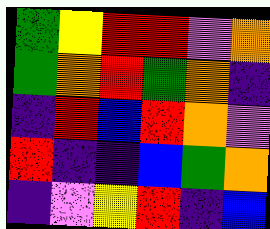[["green", "yellow", "red", "red", "violet", "orange"], ["green", "orange", "red", "green", "orange", "indigo"], ["indigo", "red", "blue", "red", "orange", "violet"], ["red", "indigo", "indigo", "blue", "green", "orange"], ["indigo", "violet", "yellow", "red", "indigo", "blue"]]